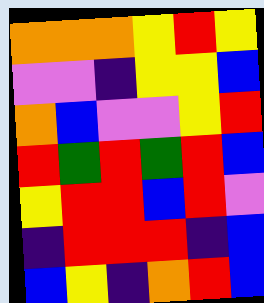[["orange", "orange", "orange", "yellow", "red", "yellow"], ["violet", "violet", "indigo", "yellow", "yellow", "blue"], ["orange", "blue", "violet", "violet", "yellow", "red"], ["red", "green", "red", "green", "red", "blue"], ["yellow", "red", "red", "blue", "red", "violet"], ["indigo", "red", "red", "red", "indigo", "blue"], ["blue", "yellow", "indigo", "orange", "red", "blue"]]